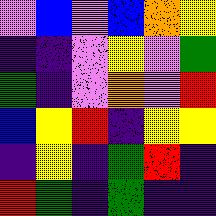[["violet", "blue", "violet", "blue", "orange", "yellow"], ["indigo", "indigo", "violet", "yellow", "violet", "green"], ["green", "indigo", "violet", "orange", "violet", "red"], ["blue", "yellow", "red", "indigo", "yellow", "yellow"], ["indigo", "yellow", "indigo", "green", "red", "indigo"], ["red", "green", "indigo", "green", "indigo", "indigo"]]